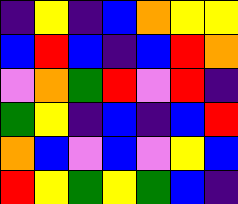[["indigo", "yellow", "indigo", "blue", "orange", "yellow", "yellow"], ["blue", "red", "blue", "indigo", "blue", "red", "orange"], ["violet", "orange", "green", "red", "violet", "red", "indigo"], ["green", "yellow", "indigo", "blue", "indigo", "blue", "red"], ["orange", "blue", "violet", "blue", "violet", "yellow", "blue"], ["red", "yellow", "green", "yellow", "green", "blue", "indigo"]]